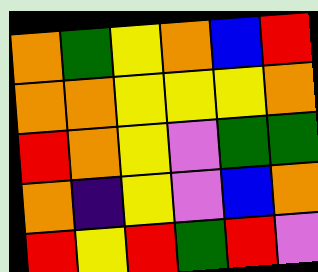[["orange", "green", "yellow", "orange", "blue", "red"], ["orange", "orange", "yellow", "yellow", "yellow", "orange"], ["red", "orange", "yellow", "violet", "green", "green"], ["orange", "indigo", "yellow", "violet", "blue", "orange"], ["red", "yellow", "red", "green", "red", "violet"]]